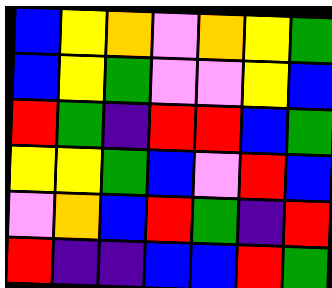[["blue", "yellow", "orange", "violet", "orange", "yellow", "green"], ["blue", "yellow", "green", "violet", "violet", "yellow", "blue"], ["red", "green", "indigo", "red", "red", "blue", "green"], ["yellow", "yellow", "green", "blue", "violet", "red", "blue"], ["violet", "orange", "blue", "red", "green", "indigo", "red"], ["red", "indigo", "indigo", "blue", "blue", "red", "green"]]